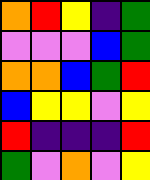[["orange", "red", "yellow", "indigo", "green"], ["violet", "violet", "violet", "blue", "green"], ["orange", "orange", "blue", "green", "red"], ["blue", "yellow", "yellow", "violet", "yellow"], ["red", "indigo", "indigo", "indigo", "red"], ["green", "violet", "orange", "violet", "yellow"]]